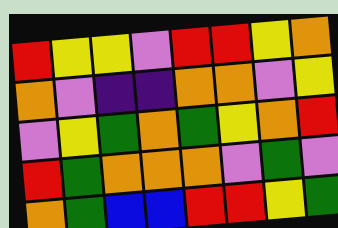[["red", "yellow", "yellow", "violet", "red", "red", "yellow", "orange"], ["orange", "violet", "indigo", "indigo", "orange", "orange", "violet", "yellow"], ["violet", "yellow", "green", "orange", "green", "yellow", "orange", "red"], ["red", "green", "orange", "orange", "orange", "violet", "green", "violet"], ["orange", "green", "blue", "blue", "red", "red", "yellow", "green"]]